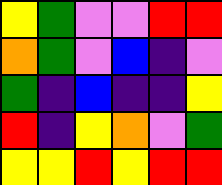[["yellow", "green", "violet", "violet", "red", "red"], ["orange", "green", "violet", "blue", "indigo", "violet"], ["green", "indigo", "blue", "indigo", "indigo", "yellow"], ["red", "indigo", "yellow", "orange", "violet", "green"], ["yellow", "yellow", "red", "yellow", "red", "red"]]